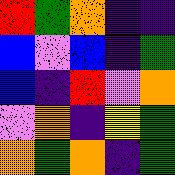[["red", "green", "orange", "indigo", "indigo"], ["blue", "violet", "blue", "indigo", "green"], ["blue", "indigo", "red", "violet", "orange"], ["violet", "orange", "indigo", "yellow", "green"], ["orange", "green", "orange", "indigo", "green"]]